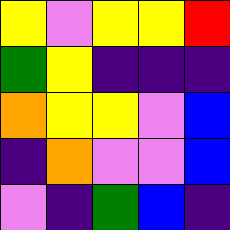[["yellow", "violet", "yellow", "yellow", "red"], ["green", "yellow", "indigo", "indigo", "indigo"], ["orange", "yellow", "yellow", "violet", "blue"], ["indigo", "orange", "violet", "violet", "blue"], ["violet", "indigo", "green", "blue", "indigo"]]